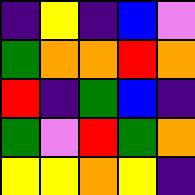[["indigo", "yellow", "indigo", "blue", "violet"], ["green", "orange", "orange", "red", "orange"], ["red", "indigo", "green", "blue", "indigo"], ["green", "violet", "red", "green", "orange"], ["yellow", "yellow", "orange", "yellow", "indigo"]]